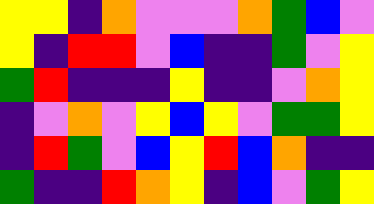[["yellow", "yellow", "indigo", "orange", "violet", "violet", "violet", "orange", "green", "blue", "violet"], ["yellow", "indigo", "red", "red", "violet", "blue", "indigo", "indigo", "green", "violet", "yellow"], ["green", "red", "indigo", "indigo", "indigo", "yellow", "indigo", "indigo", "violet", "orange", "yellow"], ["indigo", "violet", "orange", "violet", "yellow", "blue", "yellow", "violet", "green", "green", "yellow"], ["indigo", "red", "green", "violet", "blue", "yellow", "red", "blue", "orange", "indigo", "indigo"], ["green", "indigo", "indigo", "red", "orange", "yellow", "indigo", "blue", "violet", "green", "yellow"]]